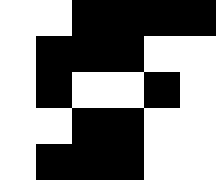[["white", "white", "black", "black", "black", "black"], ["white", "black", "black", "black", "white", "white"], ["white", "black", "white", "white", "black", "white"], ["white", "white", "black", "black", "white", "white"], ["white", "black", "black", "black", "white", "white"]]